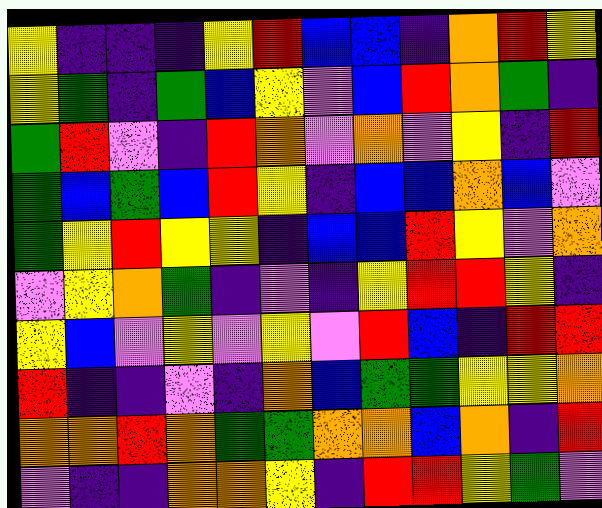[["yellow", "indigo", "indigo", "indigo", "yellow", "red", "blue", "blue", "indigo", "orange", "red", "yellow"], ["yellow", "green", "indigo", "green", "blue", "yellow", "violet", "blue", "red", "orange", "green", "indigo"], ["green", "red", "violet", "indigo", "red", "orange", "violet", "orange", "violet", "yellow", "indigo", "red"], ["green", "blue", "green", "blue", "red", "yellow", "indigo", "blue", "blue", "orange", "blue", "violet"], ["green", "yellow", "red", "yellow", "yellow", "indigo", "blue", "blue", "red", "yellow", "violet", "orange"], ["violet", "yellow", "orange", "green", "indigo", "violet", "indigo", "yellow", "red", "red", "yellow", "indigo"], ["yellow", "blue", "violet", "yellow", "violet", "yellow", "violet", "red", "blue", "indigo", "red", "red"], ["red", "indigo", "indigo", "violet", "indigo", "orange", "blue", "green", "green", "yellow", "yellow", "orange"], ["orange", "orange", "red", "orange", "green", "green", "orange", "orange", "blue", "orange", "indigo", "red"], ["violet", "indigo", "indigo", "orange", "orange", "yellow", "indigo", "red", "red", "yellow", "green", "violet"]]